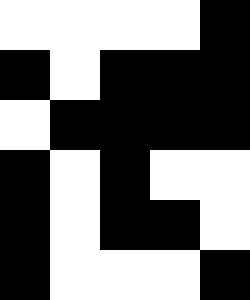[["white", "white", "white", "white", "black"], ["black", "white", "black", "black", "black"], ["white", "black", "black", "black", "black"], ["black", "white", "black", "white", "white"], ["black", "white", "black", "black", "white"], ["black", "white", "white", "white", "black"]]